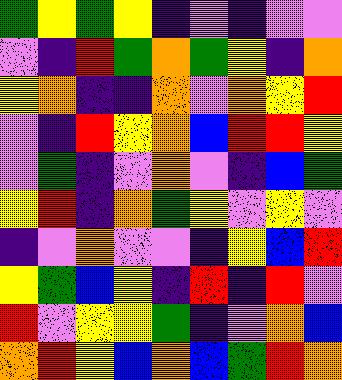[["green", "yellow", "green", "yellow", "indigo", "violet", "indigo", "violet", "violet"], ["violet", "indigo", "red", "green", "orange", "green", "yellow", "indigo", "orange"], ["yellow", "orange", "indigo", "indigo", "orange", "violet", "orange", "yellow", "red"], ["violet", "indigo", "red", "yellow", "orange", "blue", "red", "red", "yellow"], ["violet", "green", "indigo", "violet", "orange", "violet", "indigo", "blue", "green"], ["yellow", "red", "indigo", "orange", "green", "yellow", "violet", "yellow", "violet"], ["indigo", "violet", "orange", "violet", "violet", "indigo", "yellow", "blue", "red"], ["yellow", "green", "blue", "yellow", "indigo", "red", "indigo", "red", "violet"], ["red", "violet", "yellow", "yellow", "green", "indigo", "violet", "orange", "blue"], ["orange", "red", "yellow", "blue", "orange", "blue", "green", "red", "orange"]]